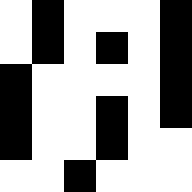[["white", "black", "white", "white", "white", "black"], ["white", "black", "white", "black", "white", "black"], ["black", "white", "white", "white", "white", "black"], ["black", "white", "white", "black", "white", "black"], ["black", "white", "white", "black", "white", "white"], ["white", "white", "black", "white", "white", "white"]]